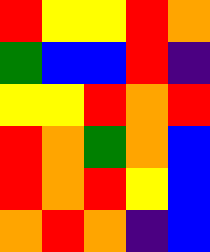[["red", "yellow", "yellow", "red", "orange"], ["green", "blue", "blue", "red", "indigo"], ["yellow", "yellow", "red", "orange", "red"], ["red", "orange", "green", "orange", "blue"], ["red", "orange", "red", "yellow", "blue"], ["orange", "red", "orange", "indigo", "blue"]]